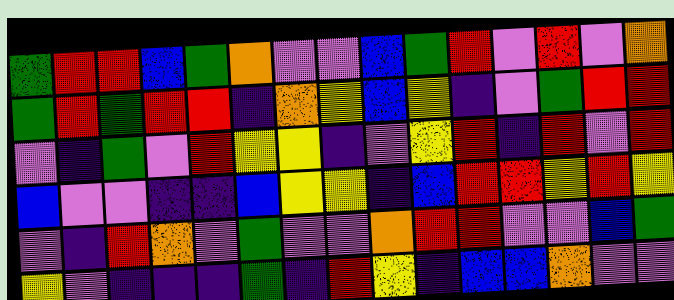[["green", "red", "red", "blue", "green", "orange", "violet", "violet", "blue", "green", "red", "violet", "red", "violet", "orange"], ["green", "red", "green", "red", "red", "indigo", "orange", "yellow", "blue", "yellow", "indigo", "violet", "green", "red", "red"], ["violet", "indigo", "green", "violet", "red", "yellow", "yellow", "indigo", "violet", "yellow", "red", "indigo", "red", "violet", "red"], ["blue", "violet", "violet", "indigo", "indigo", "blue", "yellow", "yellow", "indigo", "blue", "red", "red", "yellow", "red", "yellow"], ["violet", "indigo", "red", "orange", "violet", "green", "violet", "violet", "orange", "red", "red", "violet", "violet", "blue", "green"], ["yellow", "violet", "indigo", "indigo", "indigo", "green", "indigo", "red", "yellow", "indigo", "blue", "blue", "orange", "violet", "violet"]]